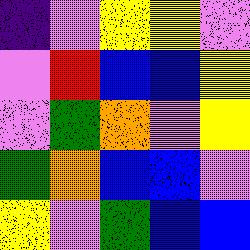[["indigo", "violet", "yellow", "yellow", "violet"], ["violet", "red", "blue", "blue", "yellow"], ["violet", "green", "orange", "violet", "yellow"], ["green", "orange", "blue", "blue", "violet"], ["yellow", "violet", "green", "blue", "blue"]]